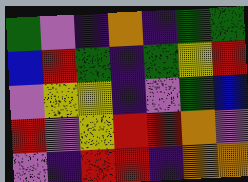[["green", "violet", "indigo", "orange", "indigo", "green", "green"], ["blue", "red", "green", "indigo", "green", "yellow", "red"], ["violet", "yellow", "yellow", "indigo", "violet", "green", "blue"], ["red", "violet", "yellow", "red", "red", "orange", "violet"], ["violet", "indigo", "red", "red", "indigo", "orange", "orange"]]